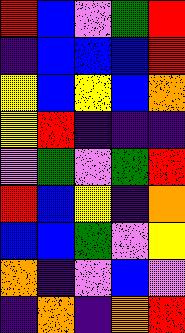[["red", "blue", "violet", "green", "red"], ["indigo", "blue", "blue", "blue", "red"], ["yellow", "blue", "yellow", "blue", "orange"], ["yellow", "red", "indigo", "indigo", "indigo"], ["violet", "green", "violet", "green", "red"], ["red", "blue", "yellow", "indigo", "orange"], ["blue", "blue", "green", "violet", "yellow"], ["orange", "indigo", "violet", "blue", "violet"], ["indigo", "orange", "indigo", "orange", "red"]]